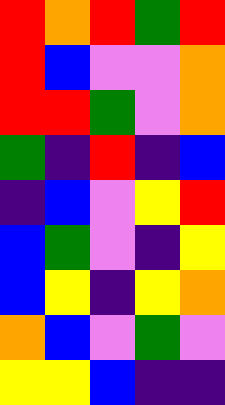[["red", "orange", "red", "green", "red"], ["red", "blue", "violet", "violet", "orange"], ["red", "red", "green", "violet", "orange"], ["green", "indigo", "red", "indigo", "blue"], ["indigo", "blue", "violet", "yellow", "red"], ["blue", "green", "violet", "indigo", "yellow"], ["blue", "yellow", "indigo", "yellow", "orange"], ["orange", "blue", "violet", "green", "violet"], ["yellow", "yellow", "blue", "indigo", "indigo"]]